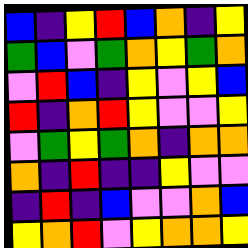[["blue", "indigo", "yellow", "red", "blue", "orange", "indigo", "yellow"], ["green", "blue", "violet", "green", "orange", "yellow", "green", "orange"], ["violet", "red", "blue", "indigo", "yellow", "violet", "yellow", "blue"], ["red", "indigo", "orange", "red", "yellow", "violet", "violet", "yellow"], ["violet", "green", "yellow", "green", "orange", "indigo", "orange", "orange"], ["orange", "indigo", "red", "indigo", "indigo", "yellow", "violet", "violet"], ["indigo", "red", "indigo", "blue", "violet", "violet", "orange", "blue"], ["yellow", "orange", "red", "violet", "yellow", "orange", "orange", "yellow"]]